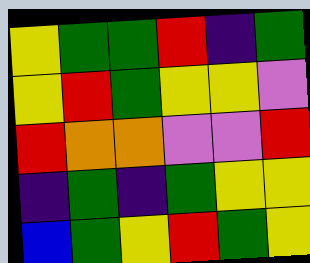[["yellow", "green", "green", "red", "indigo", "green"], ["yellow", "red", "green", "yellow", "yellow", "violet"], ["red", "orange", "orange", "violet", "violet", "red"], ["indigo", "green", "indigo", "green", "yellow", "yellow"], ["blue", "green", "yellow", "red", "green", "yellow"]]